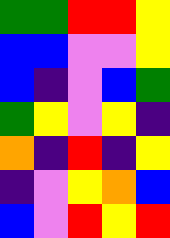[["green", "green", "red", "red", "yellow"], ["blue", "blue", "violet", "violet", "yellow"], ["blue", "indigo", "violet", "blue", "green"], ["green", "yellow", "violet", "yellow", "indigo"], ["orange", "indigo", "red", "indigo", "yellow"], ["indigo", "violet", "yellow", "orange", "blue"], ["blue", "violet", "red", "yellow", "red"]]